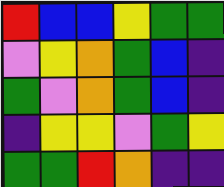[["red", "blue", "blue", "yellow", "green", "green"], ["violet", "yellow", "orange", "green", "blue", "indigo"], ["green", "violet", "orange", "green", "blue", "indigo"], ["indigo", "yellow", "yellow", "violet", "green", "yellow"], ["green", "green", "red", "orange", "indigo", "indigo"]]